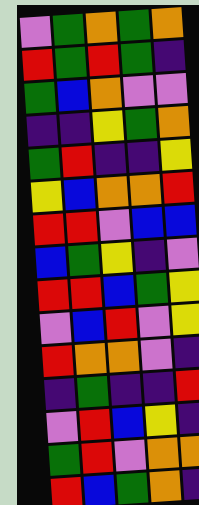[["violet", "green", "orange", "green", "orange"], ["red", "green", "red", "green", "indigo"], ["green", "blue", "orange", "violet", "violet"], ["indigo", "indigo", "yellow", "green", "orange"], ["green", "red", "indigo", "indigo", "yellow"], ["yellow", "blue", "orange", "orange", "red"], ["red", "red", "violet", "blue", "blue"], ["blue", "green", "yellow", "indigo", "violet"], ["red", "red", "blue", "green", "yellow"], ["violet", "blue", "red", "violet", "yellow"], ["red", "orange", "orange", "violet", "indigo"], ["indigo", "green", "indigo", "indigo", "red"], ["violet", "red", "blue", "yellow", "indigo"], ["green", "red", "violet", "orange", "orange"], ["red", "blue", "green", "orange", "indigo"]]